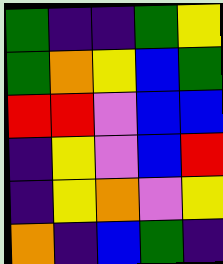[["green", "indigo", "indigo", "green", "yellow"], ["green", "orange", "yellow", "blue", "green"], ["red", "red", "violet", "blue", "blue"], ["indigo", "yellow", "violet", "blue", "red"], ["indigo", "yellow", "orange", "violet", "yellow"], ["orange", "indigo", "blue", "green", "indigo"]]